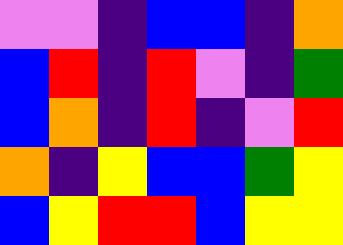[["violet", "violet", "indigo", "blue", "blue", "indigo", "orange"], ["blue", "red", "indigo", "red", "violet", "indigo", "green"], ["blue", "orange", "indigo", "red", "indigo", "violet", "red"], ["orange", "indigo", "yellow", "blue", "blue", "green", "yellow"], ["blue", "yellow", "red", "red", "blue", "yellow", "yellow"]]